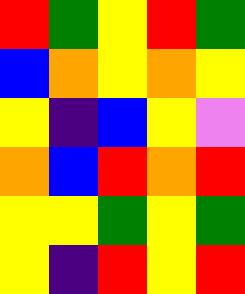[["red", "green", "yellow", "red", "green"], ["blue", "orange", "yellow", "orange", "yellow"], ["yellow", "indigo", "blue", "yellow", "violet"], ["orange", "blue", "red", "orange", "red"], ["yellow", "yellow", "green", "yellow", "green"], ["yellow", "indigo", "red", "yellow", "red"]]